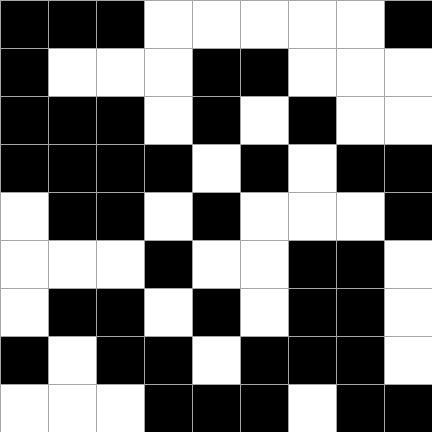[["black", "black", "black", "white", "white", "white", "white", "white", "black"], ["black", "white", "white", "white", "black", "black", "white", "white", "white"], ["black", "black", "black", "white", "black", "white", "black", "white", "white"], ["black", "black", "black", "black", "white", "black", "white", "black", "black"], ["white", "black", "black", "white", "black", "white", "white", "white", "black"], ["white", "white", "white", "black", "white", "white", "black", "black", "white"], ["white", "black", "black", "white", "black", "white", "black", "black", "white"], ["black", "white", "black", "black", "white", "black", "black", "black", "white"], ["white", "white", "white", "black", "black", "black", "white", "black", "black"]]